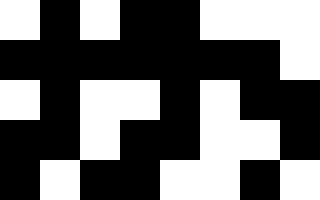[["white", "black", "white", "black", "black", "white", "white", "white"], ["black", "black", "black", "black", "black", "black", "black", "white"], ["white", "black", "white", "white", "black", "white", "black", "black"], ["black", "black", "white", "black", "black", "white", "white", "black"], ["black", "white", "black", "black", "white", "white", "black", "white"]]